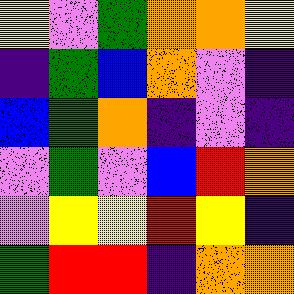[["yellow", "violet", "green", "orange", "orange", "yellow"], ["indigo", "green", "blue", "orange", "violet", "indigo"], ["blue", "green", "orange", "indigo", "violet", "indigo"], ["violet", "green", "violet", "blue", "red", "orange"], ["violet", "yellow", "yellow", "red", "yellow", "indigo"], ["green", "red", "red", "indigo", "orange", "orange"]]